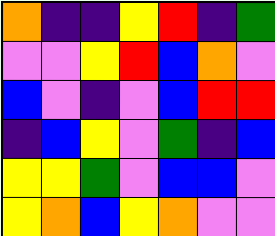[["orange", "indigo", "indigo", "yellow", "red", "indigo", "green"], ["violet", "violet", "yellow", "red", "blue", "orange", "violet"], ["blue", "violet", "indigo", "violet", "blue", "red", "red"], ["indigo", "blue", "yellow", "violet", "green", "indigo", "blue"], ["yellow", "yellow", "green", "violet", "blue", "blue", "violet"], ["yellow", "orange", "blue", "yellow", "orange", "violet", "violet"]]